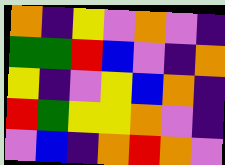[["orange", "indigo", "yellow", "violet", "orange", "violet", "indigo"], ["green", "green", "red", "blue", "violet", "indigo", "orange"], ["yellow", "indigo", "violet", "yellow", "blue", "orange", "indigo"], ["red", "green", "yellow", "yellow", "orange", "violet", "indigo"], ["violet", "blue", "indigo", "orange", "red", "orange", "violet"]]